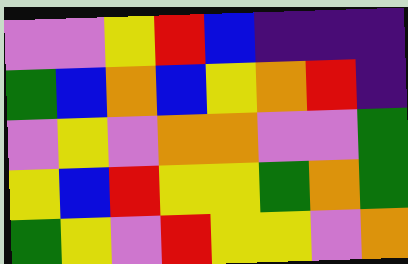[["violet", "violet", "yellow", "red", "blue", "indigo", "indigo", "indigo"], ["green", "blue", "orange", "blue", "yellow", "orange", "red", "indigo"], ["violet", "yellow", "violet", "orange", "orange", "violet", "violet", "green"], ["yellow", "blue", "red", "yellow", "yellow", "green", "orange", "green"], ["green", "yellow", "violet", "red", "yellow", "yellow", "violet", "orange"]]